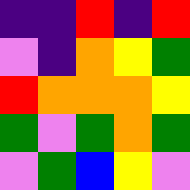[["indigo", "indigo", "red", "indigo", "red"], ["violet", "indigo", "orange", "yellow", "green"], ["red", "orange", "orange", "orange", "yellow"], ["green", "violet", "green", "orange", "green"], ["violet", "green", "blue", "yellow", "violet"]]